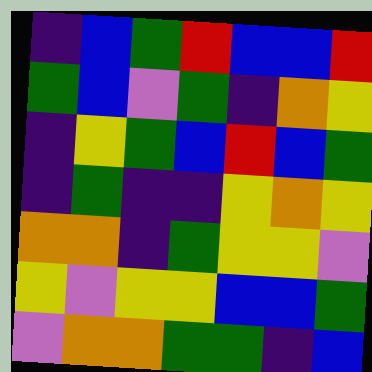[["indigo", "blue", "green", "red", "blue", "blue", "red"], ["green", "blue", "violet", "green", "indigo", "orange", "yellow"], ["indigo", "yellow", "green", "blue", "red", "blue", "green"], ["indigo", "green", "indigo", "indigo", "yellow", "orange", "yellow"], ["orange", "orange", "indigo", "green", "yellow", "yellow", "violet"], ["yellow", "violet", "yellow", "yellow", "blue", "blue", "green"], ["violet", "orange", "orange", "green", "green", "indigo", "blue"]]